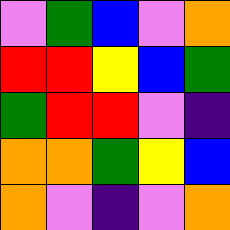[["violet", "green", "blue", "violet", "orange"], ["red", "red", "yellow", "blue", "green"], ["green", "red", "red", "violet", "indigo"], ["orange", "orange", "green", "yellow", "blue"], ["orange", "violet", "indigo", "violet", "orange"]]